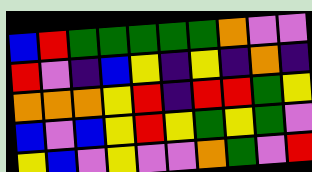[["blue", "red", "green", "green", "green", "green", "green", "orange", "violet", "violet"], ["red", "violet", "indigo", "blue", "yellow", "indigo", "yellow", "indigo", "orange", "indigo"], ["orange", "orange", "orange", "yellow", "red", "indigo", "red", "red", "green", "yellow"], ["blue", "violet", "blue", "yellow", "red", "yellow", "green", "yellow", "green", "violet"], ["yellow", "blue", "violet", "yellow", "violet", "violet", "orange", "green", "violet", "red"]]